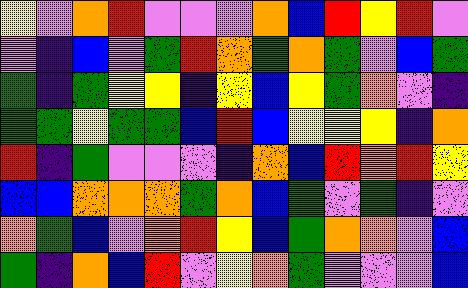[["yellow", "violet", "orange", "red", "violet", "violet", "violet", "orange", "blue", "red", "yellow", "red", "violet"], ["violet", "indigo", "blue", "violet", "green", "red", "orange", "green", "orange", "green", "violet", "blue", "green"], ["green", "indigo", "green", "yellow", "yellow", "indigo", "yellow", "blue", "yellow", "green", "orange", "violet", "indigo"], ["green", "green", "yellow", "green", "green", "blue", "red", "blue", "yellow", "yellow", "yellow", "indigo", "orange"], ["red", "indigo", "green", "violet", "violet", "violet", "indigo", "orange", "blue", "red", "orange", "red", "yellow"], ["blue", "blue", "orange", "orange", "orange", "green", "orange", "blue", "green", "violet", "green", "indigo", "violet"], ["orange", "green", "blue", "violet", "orange", "red", "yellow", "blue", "green", "orange", "orange", "violet", "blue"], ["green", "indigo", "orange", "blue", "red", "violet", "yellow", "orange", "green", "violet", "violet", "violet", "blue"]]